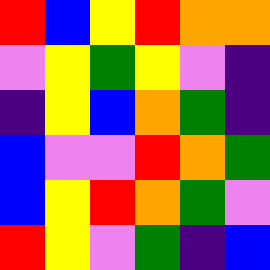[["red", "blue", "yellow", "red", "orange", "orange"], ["violet", "yellow", "green", "yellow", "violet", "indigo"], ["indigo", "yellow", "blue", "orange", "green", "indigo"], ["blue", "violet", "violet", "red", "orange", "green"], ["blue", "yellow", "red", "orange", "green", "violet"], ["red", "yellow", "violet", "green", "indigo", "blue"]]